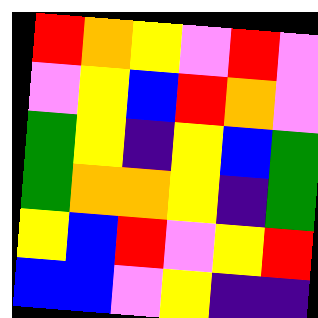[["red", "orange", "yellow", "violet", "red", "violet"], ["violet", "yellow", "blue", "red", "orange", "violet"], ["green", "yellow", "indigo", "yellow", "blue", "green"], ["green", "orange", "orange", "yellow", "indigo", "green"], ["yellow", "blue", "red", "violet", "yellow", "red"], ["blue", "blue", "violet", "yellow", "indigo", "indigo"]]